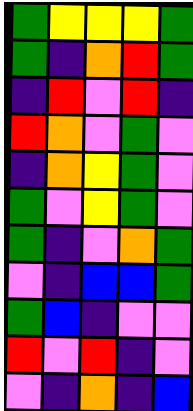[["green", "yellow", "yellow", "yellow", "green"], ["green", "indigo", "orange", "red", "green"], ["indigo", "red", "violet", "red", "indigo"], ["red", "orange", "violet", "green", "violet"], ["indigo", "orange", "yellow", "green", "violet"], ["green", "violet", "yellow", "green", "violet"], ["green", "indigo", "violet", "orange", "green"], ["violet", "indigo", "blue", "blue", "green"], ["green", "blue", "indigo", "violet", "violet"], ["red", "violet", "red", "indigo", "violet"], ["violet", "indigo", "orange", "indigo", "blue"]]